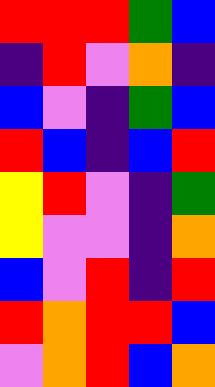[["red", "red", "red", "green", "blue"], ["indigo", "red", "violet", "orange", "indigo"], ["blue", "violet", "indigo", "green", "blue"], ["red", "blue", "indigo", "blue", "red"], ["yellow", "red", "violet", "indigo", "green"], ["yellow", "violet", "violet", "indigo", "orange"], ["blue", "violet", "red", "indigo", "red"], ["red", "orange", "red", "red", "blue"], ["violet", "orange", "red", "blue", "orange"]]